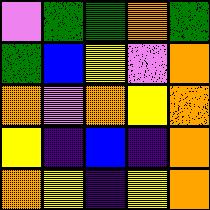[["violet", "green", "green", "orange", "green"], ["green", "blue", "yellow", "violet", "orange"], ["orange", "violet", "orange", "yellow", "orange"], ["yellow", "indigo", "blue", "indigo", "orange"], ["orange", "yellow", "indigo", "yellow", "orange"]]